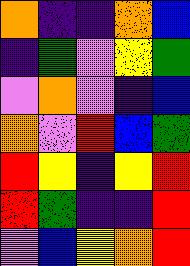[["orange", "indigo", "indigo", "orange", "blue"], ["indigo", "green", "violet", "yellow", "green"], ["violet", "orange", "violet", "indigo", "blue"], ["orange", "violet", "red", "blue", "green"], ["red", "yellow", "indigo", "yellow", "red"], ["red", "green", "indigo", "indigo", "red"], ["violet", "blue", "yellow", "orange", "red"]]